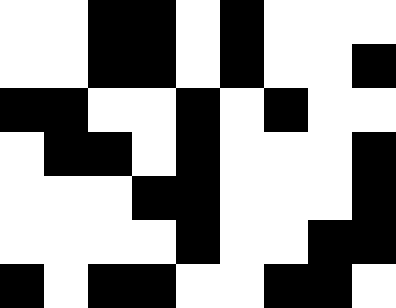[["white", "white", "black", "black", "white", "black", "white", "white", "white"], ["white", "white", "black", "black", "white", "black", "white", "white", "black"], ["black", "black", "white", "white", "black", "white", "black", "white", "white"], ["white", "black", "black", "white", "black", "white", "white", "white", "black"], ["white", "white", "white", "black", "black", "white", "white", "white", "black"], ["white", "white", "white", "white", "black", "white", "white", "black", "black"], ["black", "white", "black", "black", "white", "white", "black", "black", "white"]]